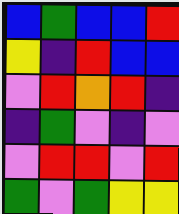[["blue", "green", "blue", "blue", "red"], ["yellow", "indigo", "red", "blue", "blue"], ["violet", "red", "orange", "red", "indigo"], ["indigo", "green", "violet", "indigo", "violet"], ["violet", "red", "red", "violet", "red"], ["green", "violet", "green", "yellow", "yellow"]]